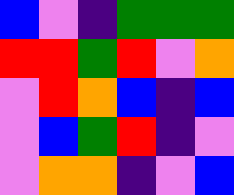[["blue", "violet", "indigo", "green", "green", "green"], ["red", "red", "green", "red", "violet", "orange"], ["violet", "red", "orange", "blue", "indigo", "blue"], ["violet", "blue", "green", "red", "indigo", "violet"], ["violet", "orange", "orange", "indigo", "violet", "blue"]]